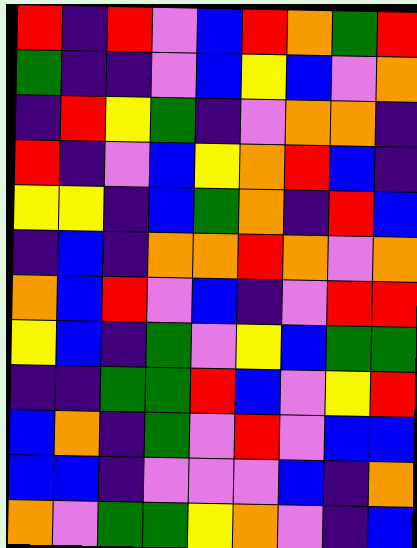[["red", "indigo", "red", "violet", "blue", "red", "orange", "green", "red"], ["green", "indigo", "indigo", "violet", "blue", "yellow", "blue", "violet", "orange"], ["indigo", "red", "yellow", "green", "indigo", "violet", "orange", "orange", "indigo"], ["red", "indigo", "violet", "blue", "yellow", "orange", "red", "blue", "indigo"], ["yellow", "yellow", "indigo", "blue", "green", "orange", "indigo", "red", "blue"], ["indigo", "blue", "indigo", "orange", "orange", "red", "orange", "violet", "orange"], ["orange", "blue", "red", "violet", "blue", "indigo", "violet", "red", "red"], ["yellow", "blue", "indigo", "green", "violet", "yellow", "blue", "green", "green"], ["indigo", "indigo", "green", "green", "red", "blue", "violet", "yellow", "red"], ["blue", "orange", "indigo", "green", "violet", "red", "violet", "blue", "blue"], ["blue", "blue", "indigo", "violet", "violet", "violet", "blue", "indigo", "orange"], ["orange", "violet", "green", "green", "yellow", "orange", "violet", "indigo", "blue"]]